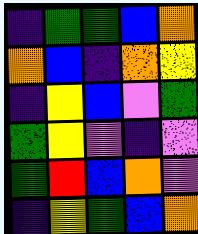[["indigo", "green", "green", "blue", "orange"], ["orange", "blue", "indigo", "orange", "yellow"], ["indigo", "yellow", "blue", "violet", "green"], ["green", "yellow", "violet", "indigo", "violet"], ["green", "red", "blue", "orange", "violet"], ["indigo", "yellow", "green", "blue", "orange"]]